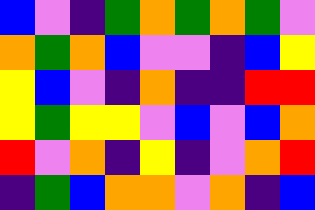[["blue", "violet", "indigo", "green", "orange", "green", "orange", "green", "violet"], ["orange", "green", "orange", "blue", "violet", "violet", "indigo", "blue", "yellow"], ["yellow", "blue", "violet", "indigo", "orange", "indigo", "indigo", "red", "red"], ["yellow", "green", "yellow", "yellow", "violet", "blue", "violet", "blue", "orange"], ["red", "violet", "orange", "indigo", "yellow", "indigo", "violet", "orange", "red"], ["indigo", "green", "blue", "orange", "orange", "violet", "orange", "indigo", "blue"]]